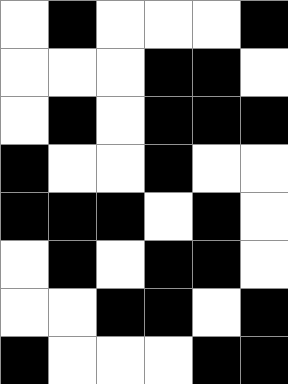[["white", "black", "white", "white", "white", "black"], ["white", "white", "white", "black", "black", "white"], ["white", "black", "white", "black", "black", "black"], ["black", "white", "white", "black", "white", "white"], ["black", "black", "black", "white", "black", "white"], ["white", "black", "white", "black", "black", "white"], ["white", "white", "black", "black", "white", "black"], ["black", "white", "white", "white", "black", "black"]]